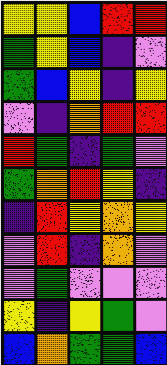[["yellow", "yellow", "blue", "red", "red"], ["green", "yellow", "blue", "indigo", "violet"], ["green", "blue", "yellow", "indigo", "yellow"], ["violet", "indigo", "orange", "red", "red"], ["red", "green", "indigo", "green", "violet"], ["green", "orange", "red", "yellow", "indigo"], ["indigo", "red", "yellow", "orange", "yellow"], ["violet", "red", "indigo", "orange", "violet"], ["violet", "green", "violet", "violet", "violet"], ["yellow", "indigo", "yellow", "green", "violet"], ["blue", "orange", "green", "green", "blue"]]